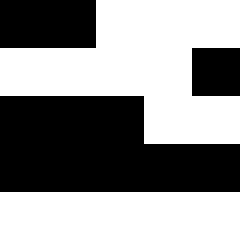[["black", "black", "white", "white", "white"], ["white", "white", "white", "white", "black"], ["black", "black", "black", "white", "white"], ["black", "black", "black", "black", "black"], ["white", "white", "white", "white", "white"]]